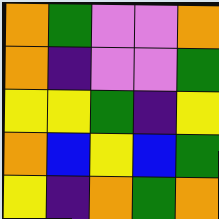[["orange", "green", "violet", "violet", "orange"], ["orange", "indigo", "violet", "violet", "green"], ["yellow", "yellow", "green", "indigo", "yellow"], ["orange", "blue", "yellow", "blue", "green"], ["yellow", "indigo", "orange", "green", "orange"]]